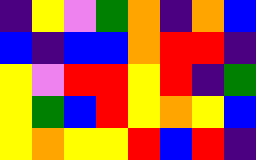[["indigo", "yellow", "violet", "green", "orange", "indigo", "orange", "blue"], ["blue", "indigo", "blue", "blue", "orange", "red", "red", "indigo"], ["yellow", "violet", "red", "red", "yellow", "red", "indigo", "green"], ["yellow", "green", "blue", "red", "yellow", "orange", "yellow", "blue"], ["yellow", "orange", "yellow", "yellow", "red", "blue", "red", "indigo"]]